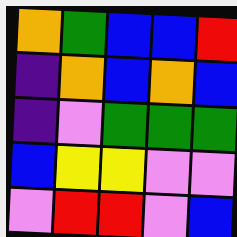[["orange", "green", "blue", "blue", "red"], ["indigo", "orange", "blue", "orange", "blue"], ["indigo", "violet", "green", "green", "green"], ["blue", "yellow", "yellow", "violet", "violet"], ["violet", "red", "red", "violet", "blue"]]